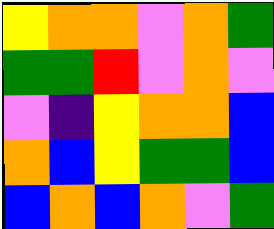[["yellow", "orange", "orange", "violet", "orange", "green"], ["green", "green", "red", "violet", "orange", "violet"], ["violet", "indigo", "yellow", "orange", "orange", "blue"], ["orange", "blue", "yellow", "green", "green", "blue"], ["blue", "orange", "blue", "orange", "violet", "green"]]